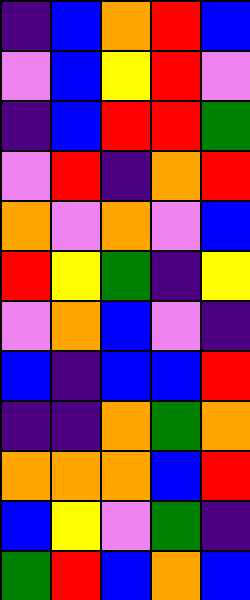[["indigo", "blue", "orange", "red", "blue"], ["violet", "blue", "yellow", "red", "violet"], ["indigo", "blue", "red", "red", "green"], ["violet", "red", "indigo", "orange", "red"], ["orange", "violet", "orange", "violet", "blue"], ["red", "yellow", "green", "indigo", "yellow"], ["violet", "orange", "blue", "violet", "indigo"], ["blue", "indigo", "blue", "blue", "red"], ["indigo", "indigo", "orange", "green", "orange"], ["orange", "orange", "orange", "blue", "red"], ["blue", "yellow", "violet", "green", "indigo"], ["green", "red", "blue", "orange", "blue"]]